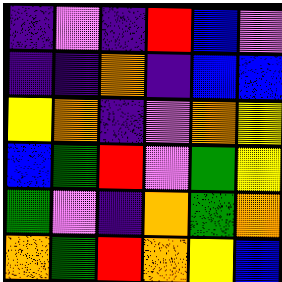[["indigo", "violet", "indigo", "red", "blue", "violet"], ["indigo", "indigo", "orange", "indigo", "blue", "blue"], ["yellow", "orange", "indigo", "violet", "orange", "yellow"], ["blue", "green", "red", "violet", "green", "yellow"], ["green", "violet", "indigo", "orange", "green", "orange"], ["orange", "green", "red", "orange", "yellow", "blue"]]